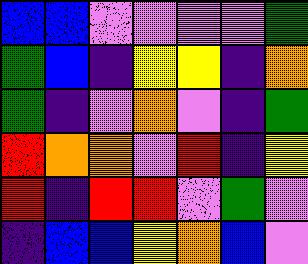[["blue", "blue", "violet", "violet", "violet", "violet", "green"], ["green", "blue", "indigo", "yellow", "yellow", "indigo", "orange"], ["green", "indigo", "violet", "orange", "violet", "indigo", "green"], ["red", "orange", "orange", "violet", "red", "indigo", "yellow"], ["red", "indigo", "red", "red", "violet", "green", "violet"], ["indigo", "blue", "blue", "yellow", "orange", "blue", "violet"]]